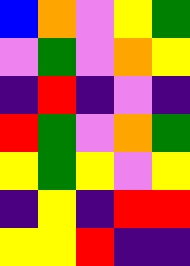[["blue", "orange", "violet", "yellow", "green"], ["violet", "green", "violet", "orange", "yellow"], ["indigo", "red", "indigo", "violet", "indigo"], ["red", "green", "violet", "orange", "green"], ["yellow", "green", "yellow", "violet", "yellow"], ["indigo", "yellow", "indigo", "red", "red"], ["yellow", "yellow", "red", "indigo", "indigo"]]